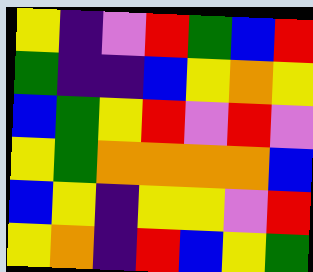[["yellow", "indigo", "violet", "red", "green", "blue", "red"], ["green", "indigo", "indigo", "blue", "yellow", "orange", "yellow"], ["blue", "green", "yellow", "red", "violet", "red", "violet"], ["yellow", "green", "orange", "orange", "orange", "orange", "blue"], ["blue", "yellow", "indigo", "yellow", "yellow", "violet", "red"], ["yellow", "orange", "indigo", "red", "blue", "yellow", "green"]]